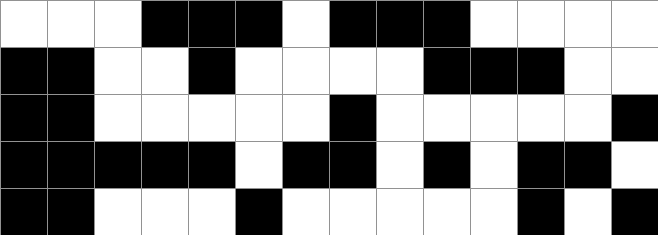[["white", "white", "white", "black", "black", "black", "white", "black", "black", "black", "white", "white", "white", "white"], ["black", "black", "white", "white", "black", "white", "white", "white", "white", "black", "black", "black", "white", "white"], ["black", "black", "white", "white", "white", "white", "white", "black", "white", "white", "white", "white", "white", "black"], ["black", "black", "black", "black", "black", "white", "black", "black", "white", "black", "white", "black", "black", "white"], ["black", "black", "white", "white", "white", "black", "white", "white", "white", "white", "white", "black", "white", "black"]]